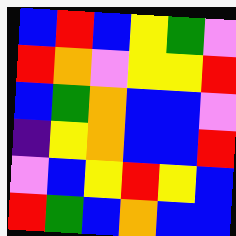[["blue", "red", "blue", "yellow", "green", "violet"], ["red", "orange", "violet", "yellow", "yellow", "red"], ["blue", "green", "orange", "blue", "blue", "violet"], ["indigo", "yellow", "orange", "blue", "blue", "red"], ["violet", "blue", "yellow", "red", "yellow", "blue"], ["red", "green", "blue", "orange", "blue", "blue"]]